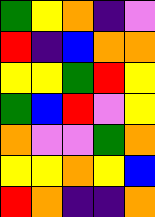[["green", "yellow", "orange", "indigo", "violet"], ["red", "indigo", "blue", "orange", "orange"], ["yellow", "yellow", "green", "red", "yellow"], ["green", "blue", "red", "violet", "yellow"], ["orange", "violet", "violet", "green", "orange"], ["yellow", "yellow", "orange", "yellow", "blue"], ["red", "orange", "indigo", "indigo", "orange"]]